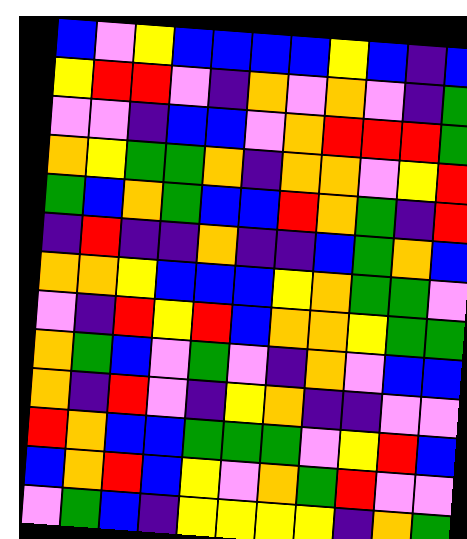[["blue", "violet", "yellow", "blue", "blue", "blue", "blue", "yellow", "blue", "indigo", "blue"], ["yellow", "red", "red", "violet", "indigo", "orange", "violet", "orange", "violet", "indigo", "green"], ["violet", "violet", "indigo", "blue", "blue", "violet", "orange", "red", "red", "red", "green"], ["orange", "yellow", "green", "green", "orange", "indigo", "orange", "orange", "violet", "yellow", "red"], ["green", "blue", "orange", "green", "blue", "blue", "red", "orange", "green", "indigo", "red"], ["indigo", "red", "indigo", "indigo", "orange", "indigo", "indigo", "blue", "green", "orange", "blue"], ["orange", "orange", "yellow", "blue", "blue", "blue", "yellow", "orange", "green", "green", "violet"], ["violet", "indigo", "red", "yellow", "red", "blue", "orange", "orange", "yellow", "green", "green"], ["orange", "green", "blue", "violet", "green", "violet", "indigo", "orange", "violet", "blue", "blue"], ["orange", "indigo", "red", "violet", "indigo", "yellow", "orange", "indigo", "indigo", "violet", "violet"], ["red", "orange", "blue", "blue", "green", "green", "green", "violet", "yellow", "red", "blue"], ["blue", "orange", "red", "blue", "yellow", "violet", "orange", "green", "red", "violet", "violet"], ["violet", "green", "blue", "indigo", "yellow", "yellow", "yellow", "yellow", "indigo", "orange", "green"]]